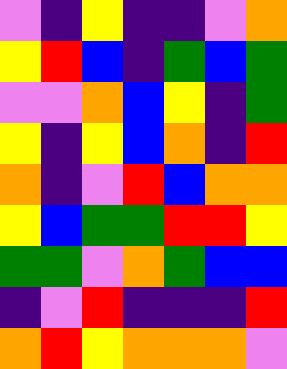[["violet", "indigo", "yellow", "indigo", "indigo", "violet", "orange"], ["yellow", "red", "blue", "indigo", "green", "blue", "green"], ["violet", "violet", "orange", "blue", "yellow", "indigo", "green"], ["yellow", "indigo", "yellow", "blue", "orange", "indigo", "red"], ["orange", "indigo", "violet", "red", "blue", "orange", "orange"], ["yellow", "blue", "green", "green", "red", "red", "yellow"], ["green", "green", "violet", "orange", "green", "blue", "blue"], ["indigo", "violet", "red", "indigo", "indigo", "indigo", "red"], ["orange", "red", "yellow", "orange", "orange", "orange", "violet"]]